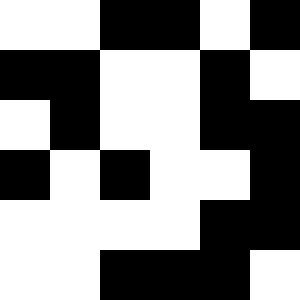[["white", "white", "black", "black", "white", "black"], ["black", "black", "white", "white", "black", "white"], ["white", "black", "white", "white", "black", "black"], ["black", "white", "black", "white", "white", "black"], ["white", "white", "white", "white", "black", "black"], ["white", "white", "black", "black", "black", "white"]]